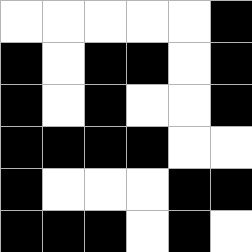[["white", "white", "white", "white", "white", "black"], ["black", "white", "black", "black", "white", "black"], ["black", "white", "black", "white", "white", "black"], ["black", "black", "black", "black", "white", "white"], ["black", "white", "white", "white", "black", "black"], ["black", "black", "black", "white", "black", "white"]]